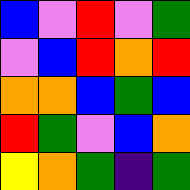[["blue", "violet", "red", "violet", "green"], ["violet", "blue", "red", "orange", "red"], ["orange", "orange", "blue", "green", "blue"], ["red", "green", "violet", "blue", "orange"], ["yellow", "orange", "green", "indigo", "green"]]